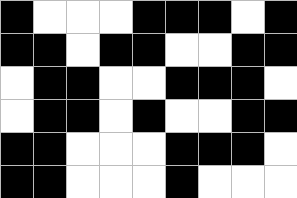[["black", "white", "white", "white", "black", "black", "black", "white", "black"], ["black", "black", "white", "black", "black", "white", "white", "black", "black"], ["white", "black", "black", "white", "white", "black", "black", "black", "white"], ["white", "black", "black", "white", "black", "white", "white", "black", "black"], ["black", "black", "white", "white", "white", "black", "black", "black", "white"], ["black", "black", "white", "white", "white", "black", "white", "white", "white"]]